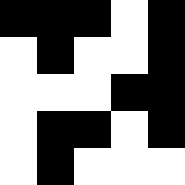[["black", "black", "black", "white", "black"], ["white", "black", "white", "white", "black"], ["white", "white", "white", "black", "black"], ["white", "black", "black", "white", "black"], ["white", "black", "white", "white", "white"]]